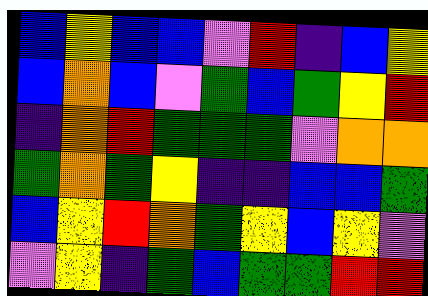[["blue", "yellow", "blue", "blue", "violet", "red", "indigo", "blue", "yellow"], ["blue", "orange", "blue", "violet", "green", "blue", "green", "yellow", "red"], ["indigo", "orange", "red", "green", "green", "green", "violet", "orange", "orange"], ["green", "orange", "green", "yellow", "indigo", "indigo", "blue", "blue", "green"], ["blue", "yellow", "red", "orange", "green", "yellow", "blue", "yellow", "violet"], ["violet", "yellow", "indigo", "green", "blue", "green", "green", "red", "red"]]